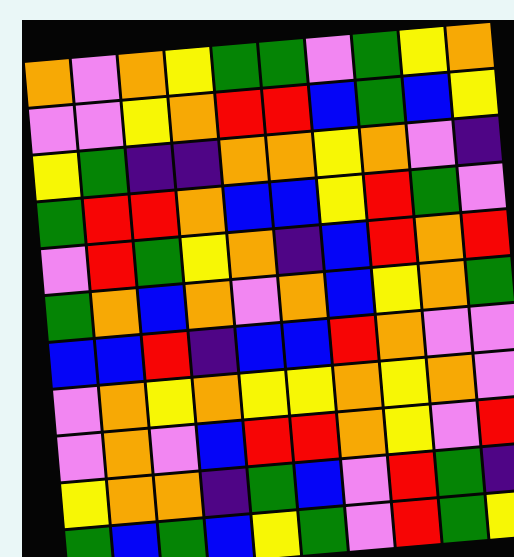[["orange", "violet", "orange", "yellow", "green", "green", "violet", "green", "yellow", "orange"], ["violet", "violet", "yellow", "orange", "red", "red", "blue", "green", "blue", "yellow"], ["yellow", "green", "indigo", "indigo", "orange", "orange", "yellow", "orange", "violet", "indigo"], ["green", "red", "red", "orange", "blue", "blue", "yellow", "red", "green", "violet"], ["violet", "red", "green", "yellow", "orange", "indigo", "blue", "red", "orange", "red"], ["green", "orange", "blue", "orange", "violet", "orange", "blue", "yellow", "orange", "green"], ["blue", "blue", "red", "indigo", "blue", "blue", "red", "orange", "violet", "violet"], ["violet", "orange", "yellow", "orange", "yellow", "yellow", "orange", "yellow", "orange", "violet"], ["violet", "orange", "violet", "blue", "red", "red", "orange", "yellow", "violet", "red"], ["yellow", "orange", "orange", "indigo", "green", "blue", "violet", "red", "green", "indigo"], ["green", "blue", "green", "blue", "yellow", "green", "violet", "red", "green", "yellow"]]